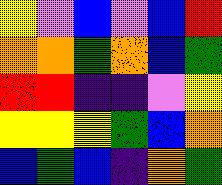[["yellow", "violet", "blue", "violet", "blue", "red"], ["orange", "orange", "green", "orange", "blue", "green"], ["red", "red", "indigo", "indigo", "violet", "yellow"], ["yellow", "yellow", "yellow", "green", "blue", "orange"], ["blue", "green", "blue", "indigo", "orange", "green"]]